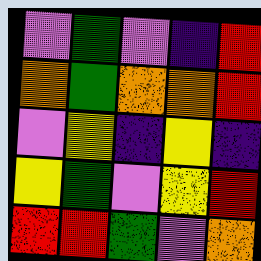[["violet", "green", "violet", "indigo", "red"], ["orange", "green", "orange", "orange", "red"], ["violet", "yellow", "indigo", "yellow", "indigo"], ["yellow", "green", "violet", "yellow", "red"], ["red", "red", "green", "violet", "orange"]]